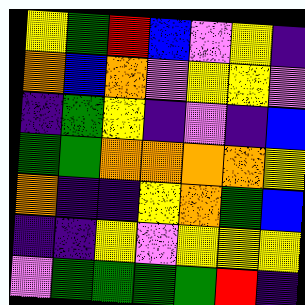[["yellow", "green", "red", "blue", "violet", "yellow", "indigo"], ["orange", "blue", "orange", "violet", "yellow", "yellow", "violet"], ["indigo", "green", "yellow", "indigo", "violet", "indigo", "blue"], ["green", "green", "orange", "orange", "orange", "orange", "yellow"], ["orange", "indigo", "indigo", "yellow", "orange", "green", "blue"], ["indigo", "indigo", "yellow", "violet", "yellow", "yellow", "yellow"], ["violet", "green", "green", "green", "green", "red", "indigo"]]